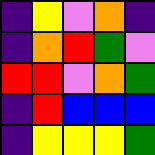[["indigo", "yellow", "violet", "orange", "indigo"], ["indigo", "orange", "red", "green", "violet"], ["red", "red", "violet", "orange", "green"], ["indigo", "red", "blue", "blue", "blue"], ["indigo", "yellow", "yellow", "yellow", "green"]]